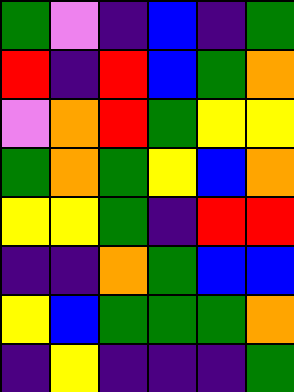[["green", "violet", "indigo", "blue", "indigo", "green"], ["red", "indigo", "red", "blue", "green", "orange"], ["violet", "orange", "red", "green", "yellow", "yellow"], ["green", "orange", "green", "yellow", "blue", "orange"], ["yellow", "yellow", "green", "indigo", "red", "red"], ["indigo", "indigo", "orange", "green", "blue", "blue"], ["yellow", "blue", "green", "green", "green", "orange"], ["indigo", "yellow", "indigo", "indigo", "indigo", "green"]]